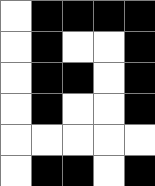[["white", "black", "black", "black", "black"], ["white", "black", "white", "white", "black"], ["white", "black", "black", "white", "black"], ["white", "black", "white", "white", "black"], ["white", "white", "white", "white", "white"], ["white", "black", "black", "white", "black"]]